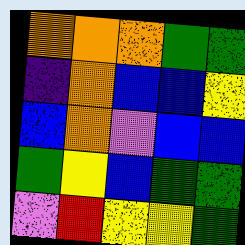[["orange", "orange", "orange", "green", "green"], ["indigo", "orange", "blue", "blue", "yellow"], ["blue", "orange", "violet", "blue", "blue"], ["green", "yellow", "blue", "green", "green"], ["violet", "red", "yellow", "yellow", "green"]]